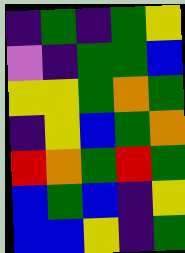[["indigo", "green", "indigo", "green", "yellow"], ["violet", "indigo", "green", "green", "blue"], ["yellow", "yellow", "green", "orange", "green"], ["indigo", "yellow", "blue", "green", "orange"], ["red", "orange", "green", "red", "green"], ["blue", "green", "blue", "indigo", "yellow"], ["blue", "blue", "yellow", "indigo", "green"]]